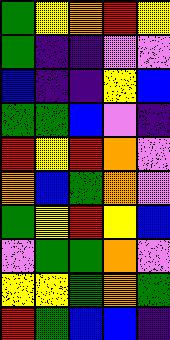[["green", "yellow", "orange", "red", "yellow"], ["green", "indigo", "indigo", "violet", "violet"], ["blue", "indigo", "indigo", "yellow", "blue"], ["green", "green", "blue", "violet", "indigo"], ["red", "yellow", "red", "orange", "violet"], ["orange", "blue", "green", "orange", "violet"], ["green", "yellow", "red", "yellow", "blue"], ["violet", "green", "green", "orange", "violet"], ["yellow", "yellow", "green", "orange", "green"], ["red", "green", "blue", "blue", "indigo"]]